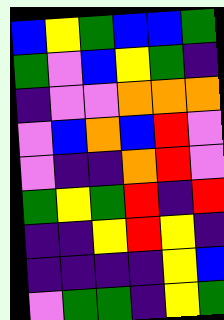[["blue", "yellow", "green", "blue", "blue", "green"], ["green", "violet", "blue", "yellow", "green", "indigo"], ["indigo", "violet", "violet", "orange", "orange", "orange"], ["violet", "blue", "orange", "blue", "red", "violet"], ["violet", "indigo", "indigo", "orange", "red", "violet"], ["green", "yellow", "green", "red", "indigo", "red"], ["indigo", "indigo", "yellow", "red", "yellow", "indigo"], ["indigo", "indigo", "indigo", "indigo", "yellow", "blue"], ["violet", "green", "green", "indigo", "yellow", "green"]]